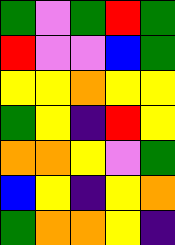[["green", "violet", "green", "red", "green"], ["red", "violet", "violet", "blue", "green"], ["yellow", "yellow", "orange", "yellow", "yellow"], ["green", "yellow", "indigo", "red", "yellow"], ["orange", "orange", "yellow", "violet", "green"], ["blue", "yellow", "indigo", "yellow", "orange"], ["green", "orange", "orange", "yellow", "indigo"]]